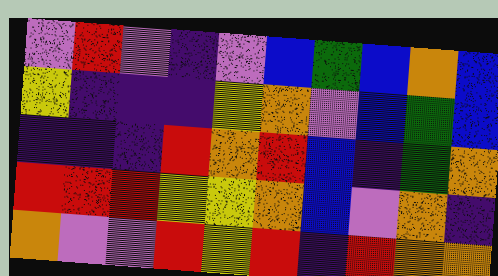[["violet", "red", "violet", "indigo", "violet", "blue", "green", "blue", "orange", "blue"], ["yellow", "indigo", "indigo", "indigo", "yellow", "orange", "violet", "blue", "green", "blue"], ["indigo", "indigo", "indigo", "red", "orange", "red", "blue", "indigo", "green", "orange"], ["red", "red", "red", "yellow", "yellow", "orange", "blue", "violet", "orange", "indigo"], ["orange", "violet", "violet", "red", "yellow", "red", "indigo", "red", "orange", "orange"]]